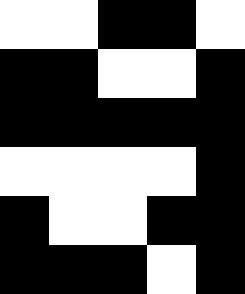[["white", "white", "black", "black", "white"], ["black", "black", "white", "white", "black"], ["black", "black", "black", "black", "black"], ["white", "white", "white", "white", "black"], ["black", "white", "white", "black", "black"], ["black", "black", "black", "white", "black"]]